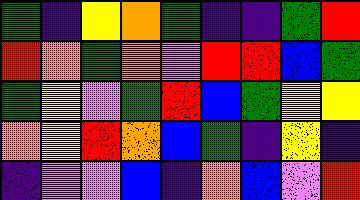[["green", "indigo", "yellow", "orange", "green", "indigo", "indigo", "green", "red"], ["red", "orange", "green", "orange", "violet", "red", "red", "blue", "green"], ["green", "yellow", "violet", "green", "red", "blue", "green", "yellow", "yellow"], ["orange", "yellow", "red", "orange", "blue", "green", "indigo", "yellow", "indigo"], ["indigo", "violet", "violet", "blue", "indigo", "orange", "blue", "violet", "red"]]